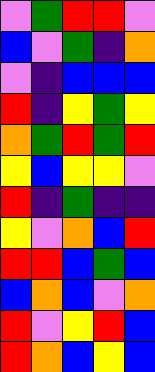[["violet", "green", "red", "red", "violet"], ["blue", "violet", "green", "indigo", "orange"], ["violet", "indigo", "blue", "blue", "blue"], ["red", "indigo", "yellow", "green", "yellow"], ["orange", "green", "red", "green", "red"], ["yellow", "blue", "yellow", "yellow", "violet"], ["red", "indigo", "green", "indigo", "indigo"], ["yellow", "violet", "orange", "blue", "red"], ["red", "red", "blue", "green", "blue"], ["blue", "orange", "blue", "violet", "orange"], ["red", "violet", "yellow", "red", "blue"], ["red", "orange", "blue", "yellow", "blue"]]